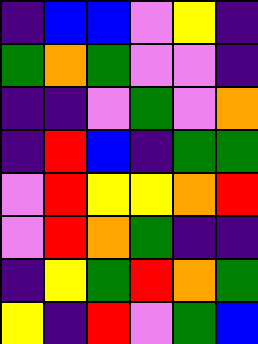[["indigo", "blue", "blue", "violet", "yellow", "indigo"], ["green", "orange", "green", "violet", "violet", "indigo"], ["indigo", "indigo", "violet", "green", "violet", "orange"], ["indigo", "red", "blue", "indigo", "green", "green"], ["violet", "red", "yellow", "yellow", "orange", "red"], ["violet", "red", "orange", "green", "indigo", "indigo"], ["indigo", "yellow", "green", "red", "orange", "green"], ["yellow", "indigo", "red", "violet", "green", "blue"]]